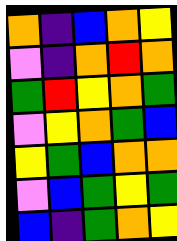[["orange", "indigo", "blue", "orange", "yellow"], ["violet", "indigo", "orange", "red", "orange"], ["green", "red", "yellow", "orange", "green"], ["violet", "yellow", "orange", "green", "blue"], ["yellow", "green", "blue", "orange", "orange"], ["violet", "blue", "green", "yellow", "green"], ["blue", "indigo", "green", "orange", "yellow"]]